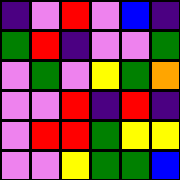[["indigo", "violet", "red", "violet", "blue", "indigo"], ["green", "red", "indigo", "violet", "violet", "green"], ["violet", "green", "violet", "yellow", "green", "orange"], ["violet", "violet", "red", "indigo", "red", "indigo"], ["violet", "red", "red", "green", "yellow", "yellow"], ["violet", "violet", "yellow", "green", "green", "blue"]]